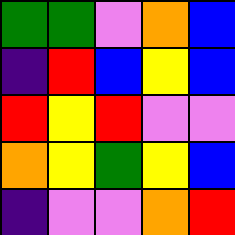[["green", "green", "violet", "orange", "blue"], ["indigo", "red", "blue", "yellow", "blue"], ["red", "yellow", "red", "violet", "violet"], ["orange", "yellow", "green", "yellow", "blue"], ["indigo", "violet", "violet", "orange", "red"]]